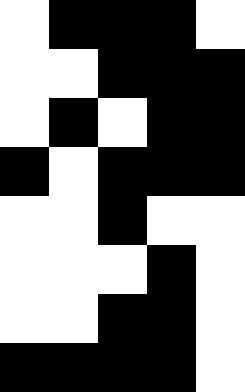[["white", "black", "black", "black", "white"], ["white", "white", "black", "black", "black"], ["white", "black", "white", "black", "black"], ["black", "white", "black", "black", "black"], ["white", "white", "black", "white", "white"], ["white", "white", "white", "black", "white"], ["white", "white", "black", "black", "white"], ["black", "black", "black", "black", "white"]]